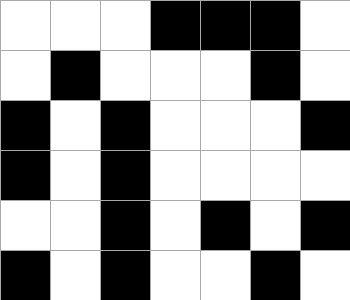[["white", "white", "white", "black", "black", "black", "white"], ["white", "black", "white", "white", "white", "black", "white"], ["black", "white", "black", "white", "white", "white", "black"], ["black", "white", "black", "white", "white", "white", "white"], ["white", "white", "black", "white", "black", "white", "black"], ["black", "white", "black", "white", "white", "black", "white"]]